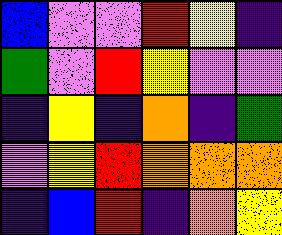[["blue", "violet", "violet", "red", "yellow", "indigo"], ["green", "violet", "red", "yellow", "violet", "violet"], ["indigo", "yellow", "indigo", "orange", "indigo", "green"], ["violet", "yellow", "red", "orange", "orange", "orange"], ["indigo", "blue", "red", "indigo", "orange", "yellow"]]